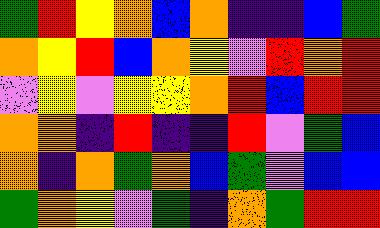[["green", "red", "yellow", "orange", "blue", "orange", "indigo", "indigo", "blue", "green"], ["orange", "yellow", "red", "blue", "orange", "yellow", "violet", "red", "orange", "red"], ["violet", "yellow", "violet", "yellow", "yellow", "orange", "red", "blue", "red", "red"], ["orange", "orange", "indigo", "red", "indigo", "indigo", "red", "violet", "green", "blue"], ["orange", "indigo", "orange", "green", "orange", "blue", "green", "violet", "blue", "blue"], ["green", "orange", "yellow", "violet", "green", "indigo", "orange", "green", "red", "red"]]